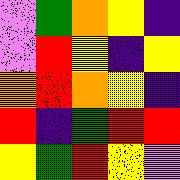[["violet", "green", "orange", "yellow", "indigo"], ["violet", "red", "yellow", "indigo", "yellow"], ["orange", "red", "orange", "yellow", "indigo"], ["red", "indigo", "green", "red", "red"], ["yellow", "green", "red", "yellow", "violet"]]